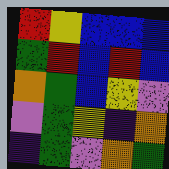[["red", "yellow", "blue", "blue", "blue"], ["green", "red", "blue", "red", "blue"], ["orange", "green", "blue", "yellow", "violet"], ["violet", "green", "yellow", "indigo", "orange"], ["indigo", "green", "violet", "orange", "green"]]